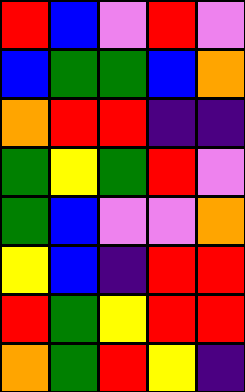[["red", "blue", "violet", "red", "violet"], ["blue", "green", "green", "blue", "orange"], ["orange", "red", "red", "indigo", "indigo"], ["green", "yellow", "green", "red", "violet"], ["green", "blue", "violet", "violet", "orange"], ["yellow", "blue", "indigo", "red", "red"], ["red", "green", "yellow", "red", "red"], ["orange", "green", "red", "yellow", "indigo"]]